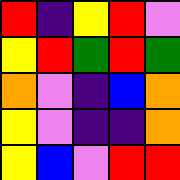[["red", "indigo", "yellow", "red", "violet"], ["yellow", "red", "green", "red", "green"], ["orange", "violet", "indigo", "blue", "orange"], ["yellow", "violet", "indigo", "indigo", "orange"], ["yellow", "blue", "violet", "red", "red"]]